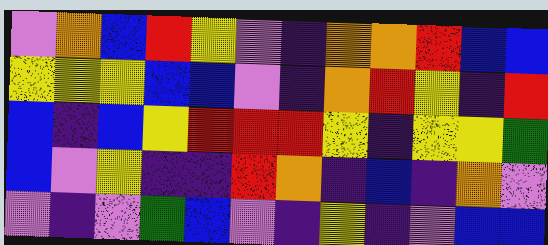[["violet", "orange", "blue", "red", "yellow", "violet", "indigo", "orange", "orange", "red", "blue", "blue"], ["yellow", "yellow", "yellow", "blue", "blue", "violet", "indigo", "orange", "red", "yellow", "indigo", "red"], ["blue", "indigo", "blue", "yellow", "red", "red", "red", "yellow", "indigo", "yellow", "yellow", "green"], ["blue", "violet", "yellow", "indigo", "indigo", "red", "orange", "indigo", "blue", "indigo", "orange", "violet"], ["violet", "indigo", "violet", "green", "blue", "violet", "indigo", "yellow", "indigo", "violet", "blue", "blue"]]